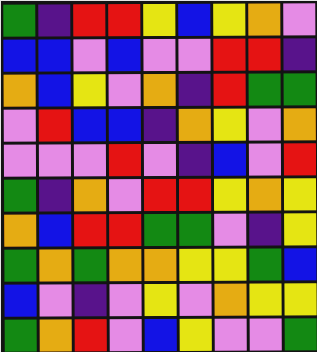[["green", "indigo", "red", "red", "yellow", "blue", "yellow", "orange", "violet"], ["blue", "blue", "violet", "blue", "violet", "violet", "red", "red", "indigo"], ["orange", "blue", "yellow", "violet", "orange", "indigo", "red", "green", "green"], ["violet", "red", "blue", "blue", "indigo", "orange", "yellow", "violet", "orange"], ["violet", "violet", "violet", "red", "violet", "indigo", "blue", "violet", "red"], ["green", "indigo", "orange", "violet", "red", "red", "yellow", "orange", "yellow"], ["orange", "blue", "red", "red", "green", "green", "violet", "indigo", "yellow"], ["green", "orange", "green", "orange", "orange", "yellow", "yellow", "green", "blue"], ["blue", "violet", "indigo", "violet", "yellow", "violet", "orange", "yellow", "yellow"], ["green", "orange", "red", "violet", "blue", "yellow", "violet", "violet", "green"]]